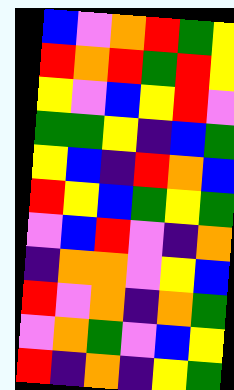[["blue", "violet", "orange", "red", "green", "yellow"], ["red", "orange", "red", "green", "red", "yellow"], ["yellow", "violet", "blue", "yellow", "red", "violet"], ["green", "green", "yellow", "indigo", "blue", "green"], ["yellow", "blue", "indigo", "red", "orange", "blue"], ["red", "yellow", "blue", "green", "yellow", "green"], ["violet", "blue", "red", "violet", "indigo", "orange"], ["indigo", "orange", "orange", "violet", "yellow", "blue"], ["red", "violet", "orange", "indigo", "orange", "green"], ["violet", "orange", "green", "violet", "blue", "yellow"], ["red", "indigo", "orange", "indigo", "yellow", "green"]]